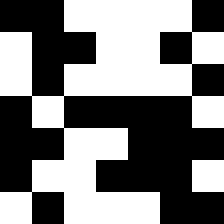[["black", "black", "white", "white", "white", "white", "black"], ["white", "black", "black", "white", "white", "black", "white"], ["white", "black", "white", "white", "white", "white", "black"], ["black", "white", "black", "black", "black", "black", "white"], ["black", "black", "white", "white", "black", "black", "black"], ["black", "white", "white", "black", "black", "black", "white"], ["white", "black", "white", "white", "white", "black", "black"]]